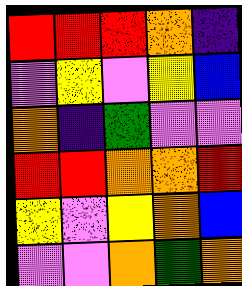[["red", "red", "red", "orange", "indigo"], ["violet", "yellow", "violet", "yellow", "blue"], ["orange", "indigo", "green", "violet", "violet"], ["red", "red", "orange", "orange", "red"], ["yellow", "violet", "yellow", "orange", "blue"], ["violet", "violet", "orange", "green", "orange"]]